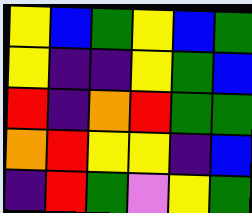[["yellow", "blue", "green", "yellow", "blue", "green"], ["yellow", "indigo", "indigo", "yellow", "green", "blue"], ["red", "indigo", "orange", "red", "green", "green"], ["orange", "red", "yellow", "yellow", "indigo", "blue"], ["indigo", "red", "green", "violet", "yellow", "green"]]